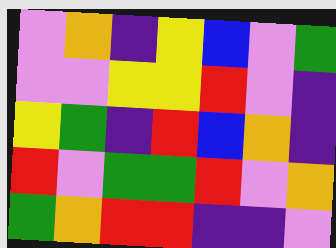[["violet", "orange", "indigo", "yellow", "blue", "violet", "green"], ["violet", "violet", "yellow", "yellow", "red", "violet", "indigo"], ["yellow", "green", "indigo", "red", "blue", "orange", "indigo"], ["red", "violet", "green", "green", "red", "violet", "orange"], ["green", "orange", "red", "red", "indigo", "indigo", "violet"]]